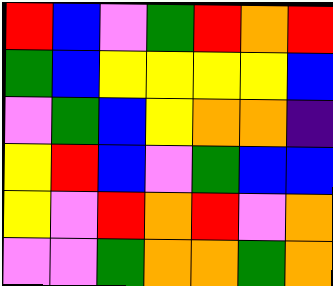[["red", "blue", "violet", "green", "red", "orange", "red"], ["green", "blue", "yellow", "yellow", "yellow", "yellow", "blue"], ["violet", "green", "blue", "yellow", "orange", "orange", "indigo"], ["yellow", "red", "blue", "violet", "green", "blue", "blue"], ["yellow", "violet", "red", "orange", "red", "violet", "orange"], ["violet", "violet", "green", "orange", "orange", "green", "orange"]]